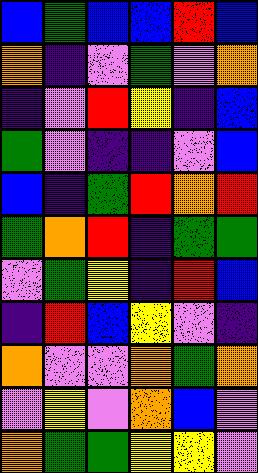[["blue", "green", "blue", "blue", "red", "blue"], ["orange", "indigo", "violet", "green", "violet", "orange"], ["indigo", "violet", "red", "yellow", "indigo", "blue"], ["green", "violet", "indigo", "indigo", "violet", "blue"], ["blue", "indigo", "green", "red", "orange", "red"], ["green", "orange", "red", "indigo", "green", "green"], ["violet", "green", "yellow", "indigo", "red", "blue"], ["indigo", "red", "blue", "yellow", "violet", "indigo"], ["orange", "violet", "violet", "orange", "green", "orange"], ["violet", "yellow", "violet", "orange", "blue", "violet"], ["orange", "green", "green", "yellow", "yellow", "violet"]]